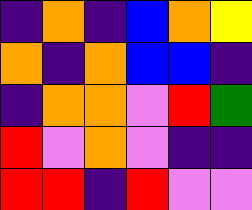[["indigo", "orange", "indigo", "blue", "orange", "yellow"], ["orange", "indigo", "orange", "blue", "blue", "indigo"], ["indigo", "orange", "orange", "violet", "red", "green"], ["red", "violet", "orange", "violet", "indigo", "indigo"], ["red", "red", "indigo", "red", "violet", "violet"]]